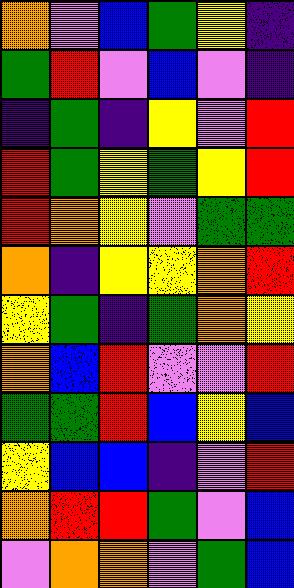[["orange", "violet", "blue", "green", "yellow", "indigo"], ["green", "red", "violet", "blue", "violet", "indigo"], ["indigo", "green", "indigo", "yellow", "violet", "red"], ["red", "green", "yellow", "green", "yellow", "red"], ["red", "orange", "yellow", "violet", "green", "green"], ["orange", "indigo", "yellow", "yellow", "orange", "red"], ["yellow", "green", "indigo", "green", "orange", "yellow"], ["orange", "blue", "red", "violet", "violet", "red"], ["green", "green", "red", "blue", "yellow", "blue"], ["yellow", "blue", "blue", "indigo", "violet", "red"], ["orange", "red", "red", "green", "violet", "blue"], ["violet", "orange", "orange", "violet", "green", "blue"]]